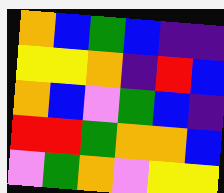[["orange", "blue", "green", "blue", "indigo", "indigo"], ["yellow", "yellow", "orange", "indigo", "red", "blue"], ["orange", "blue", "violet", "green", "blue", "indigo"], ["red", "red", "green", "orange", "orange", "blue"], ["violet", "green", "orange", "violet", "yellow", "yellow"]]